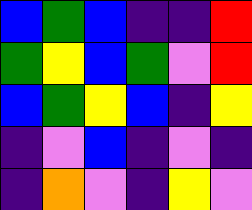[["blue", "green", "blue", "indigo", "indigo", "red"], ["green", "yellow", "blue", "green", "violet", "red"], ["blue", "green", "yellow", "blue", "indigo", "yellow"], ["indigo", "violet", "blue", "indigo", "violet", "indigo"], ["indigo", "orange", "violet", "indigo", "yellow", "violet"]]